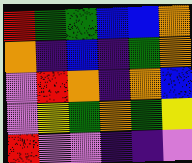[["red", "green", "green", "blue", "blue", "orange"], ["orange", "indigo", "blue", "indigo", "green", "orange"], ["violet", "red", "orange", "indigo", "orange", "blue"], ["violet", "yellow", "green", "orange", "green", "yellow"], ["red", "violet", "violet", "indigo", "indigo", "violet"]]